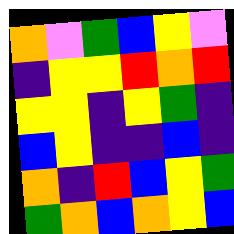[["orange", "violet", "green", "blue", "yellow", "violet"], ["indigo", "yellow", "yellow", "red", "orange", "red"], ["yellow", "yellow", "indigo", "yellow", "green", "indigo"], ["blue", "yellow", "indigo", "indigo", "blue", "indigo"], ["orange", "indigo", "red", "blue", "yellow", "green"], ["green", "orange", "blue", "orange", "yellow", "blue"]]